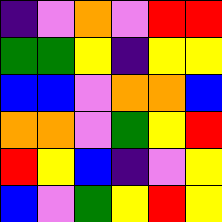[["indigo", "violet", "orange", "violet", "red", "red"], ["green", "green", "yellow", "indigo", "yellow", "yellow"], ["blue", "blue", "violet", "orange", "orange", "blue"], ["orange", "orange", "violet", "green", "yellow", "red"], ["red", "yellow", "blue", "indigo", "violet", "yellow"], ["blue", "violet", "green", "yellow", "red", "yellow"]]